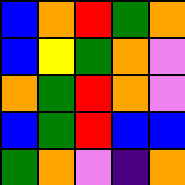[["blue", "orange", "red", "green", "orange"], ["blue", "yellow", "green", "orange", "violet"], ["orange", "green", "red", "orange", "violet"], ["blue", "green", "red", "blue", "blue"], ["green", "orange", "violet", "indigo", "orange"]]